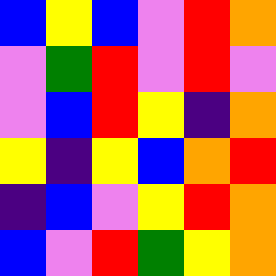[["blue", "yellow", "blue", "violet", "red", "orange"], ["violet", "green", "red", "violet", "red", "violet"], ["violet", "blue", "red", "yellow", "indigo", "orange"], ["yellow", "indigo", "yellow", "blue", "orange", "red"], ["indigo", "blue", "violet", "yellow", "red", "orange"], ["blue", "violet", "red", "green", "yellow", "orange"]]